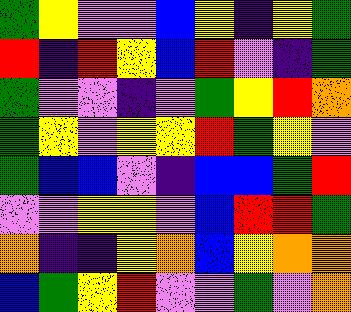[["green", "yellow", "violet", "violet", "blue", "yellow", "indigo", "yellow", "green"], ["red", "indigo", "red", "yellow", "blue", "red", "violet", "indigo", "green"], ["green", "violet", "violet", "indigo", "violet", "green", "yellow", "red", "orange"], ["green", "yellow", "violet", "yellow", "yellow", "red", "green", "yellow", "violet"], ["green", "blue", "blue", "violet", "indigo", "blue", "blue", "green", "red"], ["violet", "violet", "yellow", "yellow", "violet", "blue", "red", "red", "green"], ["orange", "indigo", "indigo", "yellow", "orange", "blue", "yellow", "orange", "orange"], ["blue", "green", "yellow", "red", "violet", "violet", "green", "violet", "orange"]]